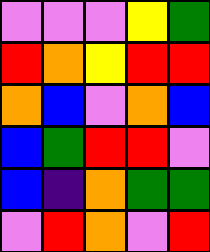[["violet", "violet", "violet", "yellow", "green"], ["red", "orange", "yellow", "red", "red"], ["orange", "blue", "violet", "orange", "blue"], ["blue", "green", "red", "red", "violet"], ["blue", "indigo", "orange", "green", "green"], ["violet", "red", "orange", "violet", "red"]]